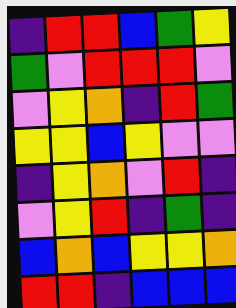[["indigo", "red", "red", "blue", "green", "yellow"], ["green", "violet", "red", "red", "red", "violet"], ["violet", "yellow", "orange", "indigo", "red", "green"], ["yellow", "yellow", "blue", "yellow", "violet", "violet"], ["indigo", "yellow", "orange", "violet", "red", "indigo"], ["violet", "yellow", "red", "indigo", "green", "indigo"], ["blue", "orange", "blue", "yellow", "yellow", "orange"], ["red", "red", "indigo", "blue", "blue", "blue"]]